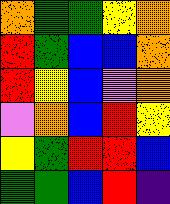[["orange", "green", "green", "yellow", "orange"], ["red", "green", "blue", "blue", "orange"], ["red", "yellow", "blue", "violet", "orange"], ["violet", "orange", "blue", "red", "yellow"], ["yellow", "green", "red", "red", "blue"], ["green", "green", "blue", "red", "indigo"]]